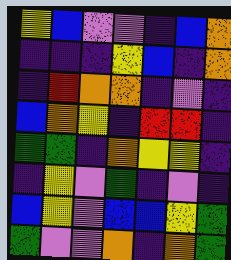[["yellow", "blue", "violet", "violet", "indigo", "blue", "orange"], ["indigo", "indigo", "indigo", "yellow", "blue", "indigo", "orange"], ["indigo", "red", "orange", "orange", "indigo", "violet", "indigo"], ["blue", "orange", "yellow", "indigo", "red", "red", "indigo"], ["green", "green", "indigo", "orange", "yellow", "yellow", "indigo"], ["indigo", "yellow", "violet", "green", "indigo", "violet", "indigo"], ["blue", "yellow", "violet", "blue", "blue", "yellow", "green"], ["green", "violet", "violet", "orange", "indigo", "orange", "green"]]